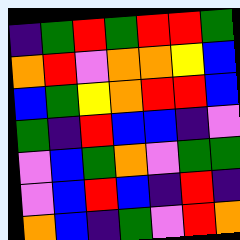[["indigo", "green", "red", "green", "red", "red", "green"], ["orange", "red", "violet", "orange", "orange", "yellow", "blue"], ["blue", "green", "yellow", "orange", "red", "red", "blue"], ["green", "indigo", "red", "blue", "blue", "indigo", "violet"], ["violet", "blue", "green", "orange", "violet", "green", "green"], ["violet", "blue", "red", "blue", "indigo", "red", "indigo"], ["orange", "blue", "indigo", "green", "violet", "red", "orange"]]